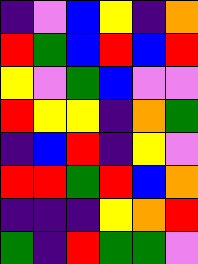[["indigo", "violet", "blue", "yellow", "indigo", "orange"], ["red", "green", "blue", "red", "blue", "red"], ["yellow", "violet", "green", "blue", "violet", "violet"], ["red", "yellow", "yellow", "indigo", "orange", "green"], ["indigo", "blue", "red", "indigo", "yellow", "violet"], ["red", "red", "green", "red", "blue", "orange"], ["indigo", "indigo", "indigo", "yellow", "orange", "red"], ["green", "indigo", "red", "green", "green", "violet"]]